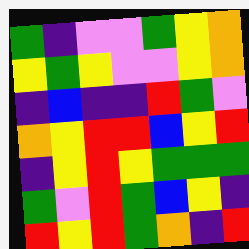[["green", "indigo", "violet", "violet", "green", "yellow", "orange"], ["yellow", "green", "yellow", "violet", "violet", "yellow", "orange"], ["indigo", "blue", "indigo", "indigo", "red", "green", "violet"], ["orange", "yellow", "red", "red", "blue", "yellow", "red"], ["indigo", "yellow", "red", "yellow", "green", "green", "green"], ["green", "violet", "red", "green", "blue", "yellow", "indigo"], ["red", "yellow", "red", "green", "orange", "indigo", "red"]]